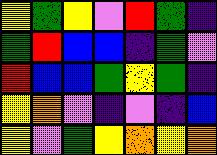[["yellow", "green", "yellow", "violet", "red", "green", "indigo"], ["green", "red", "blue", "blue", "indigo", "green", "violet"], ["red", "blue", "blue", "green", "yellow", "green", "indigo"], ["yellow", "orange", "violet", "indigo", "violet", "indigo", "blue"], ["yellow", "violet", "green", "yellow", "orange", "yellow", "orange"]]